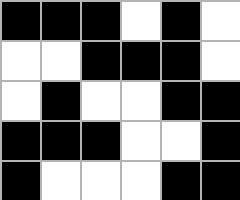[["black", "black", "black", "white", "black", "white"], ["white", "white", "black", "black", "black", "white"], ["white", "black", "white", "white", "black", "black"], ["black", "black", "black", "white", "white", "black"], ["black", "white", "white", "white", "black", "black"]]